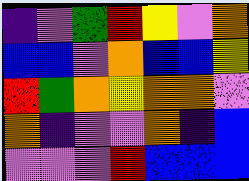[["indigo", "violet", "green", "red", "yellow", "violet", "orange"], ["blue", "blue", "violet", "orange", "blue", "blue", "yellow"], ["red", "green", "orange", "yellow", "orange", "orange", "violet"], ["orange", "indigo", "violet", "violet", "orange", "indigo", "blue"], ["violet", "violet", "violet", "red", "blue", "blue", "blue"]]